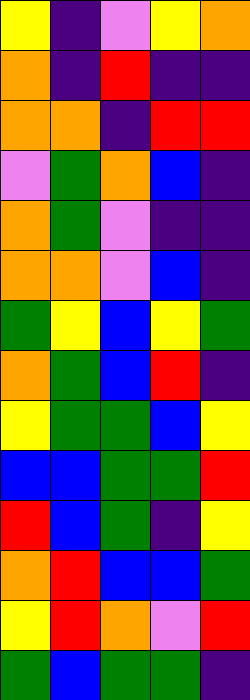[["yellow", "indigo", "violet", "yellow", "orange"], ["orange", "indigo", "red", "indigo", "indigo"], ["orange", "orange", "indigo", "red", "red"], ["violet", "green", "orange", "blue", "indigo"], ["orange", "green", "violet", "indigo", "indigo"], ["orange", "orange", "violet", "blue", "indigo"], ["green", "yellow", "blue", "yellow", "green"], ["orange", "green", "blue", "red", "indigo"], ["yellow", "green", "green", "blue", "yellow"], ["blue", "blue", "green", "green", "red"], ["red", "blue", "green", "indigo", "yellow"], ["orange", "red", "blue", "blue", "green"], ["yellow", "red", "orange", "violet", "red"], ["green", "blue", "green", "green", "indigo"]]